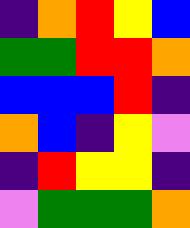[["indigo", "orange", "red", "yellow", "blue"], ["green", "green", "red", "red", "orange"], ["blue", "blue", "blue", "red", "indigo"], ["orange", "blue", "indigo", "yellow", "violet"], ["indigo", "red", "yellow", "yellow", "indigo"], ["violet", "green", "green", "green", "orange"]]